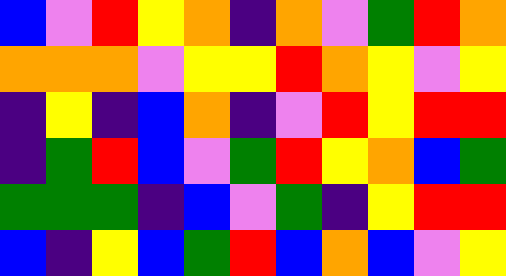[["blue", "violet", "red", "yellow", "orange", "indigo", "orange", "violet", "green", "red", "orange"], ["orange", "orange", "orange", "violet", "yellow", "yellow", "red", "orange", "yellow", "violet", "yellow"], ["indigo", "yellow", "indigo", "blue", "orange", "indigo", "violet", "red", "yellow", "red", "red"], ["indigo", "green", "red", "blue", "violet", "green", "red", "yellow", "orange", "blue", "green"], ["green", "green", "green", "indigo", "blue", "violet", "green", "indigo", "yellow", "red", "red"], ["blue", "indigo", "yellow", "blue", "green", "red", "blue", "orange", "blue", "violet", "yellow"]]